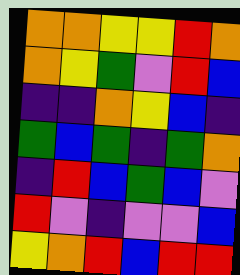[["orange", "orange", "yellow", "yellow", "red", "orange"], ["orange", "yellow", "green", "violet", "red", "blue"], ["indigo", "indigo", "orange", "yellow", "blue", "indigo"], ["green", "blue", "green", "indigo", "green", "orange"], ["indigo", "red", "blue", "green", "blue", "violet"], ["red", "violet", "indigo", "violet", "violet", "blue"], ["yellow", "orange", "red", "blue", "red", "red"]]